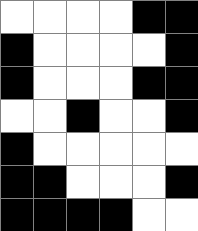[["white", "white", "white", "white", "black", "black"], ["black", "white", "white", "white", "white", "black"], ["black", "white", "white", "white", "black", "black"], ["white", "white", "black", "white", "white", "black"], ["black", "white", "white", "white", "white", "white"], ["black", "black", "white", "white", "white", "black"], ["black", "black", "black", "black", "white", "white"]]